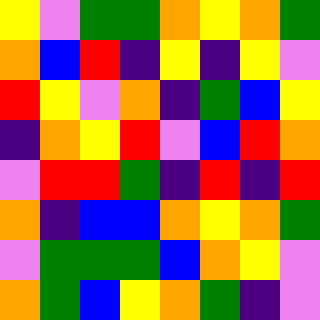[["yellow", "violet", "green", "green", "orange", "yellow", "orange", "green"], ["orange", "blue", "red", "indigo", "yellow", "indigo", "yellow", "violet"], ["red", "yellow", "violet", "orange", "indigo", "green", "blue", "yellow"], ["indigo", "orange", "yellow", "red", "violet", "blue", "red", "orange"], ["violet", "red", "red", "green", "indigo", "red", "indigo", "red"], ["orange", "indigo", "blue", "blue", "orange", "yellow", "orange", "green"], ["violet", "green", "green", "green", "blue", "orange", "yellow", "violet"], ["orange", "green", "blue", "yellow", "orange", "green", "indigo", "violet"]]